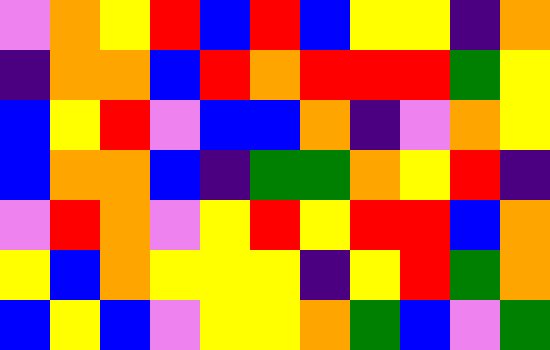[["violet", "orange", "yellow", "red", "blue", "red", "blue", "yellow", "yellow", "indigo", "orange"], ["indigo", "orange", "orange", "blue", "red", "orange", "red", "red", "red", "green", "yellow"], ["blue", "yellow", "red", "violet", "blue", "blue", "orange", "indigo", "violet", "orange", "yellow"], ["blue", "orange", "orange", "blue", "indigo", "green", "green", "orange", "yellow", "red", "indigo"], ["violet", "red", "orange", "violet", "yellow", "red", "yellow", "red", "red", "blue", "orange"], ["yellow", "blue", "orange", "yellow", "yellow", "yellow", "indigo", "yellow", "red", "green", "orange"], ["blue", "yellow", "blue", "violet", "yellow", "yellow", "orange", "green", "blue", "violet", "green"]]